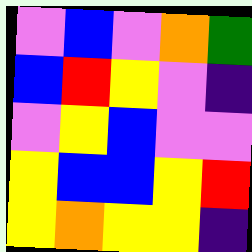[["violet", "blue", "violet", "orange", "green"], ["blue", "red", "yellow", "violet", "indigo"], ["violet", "yellow", "blue", "violet", "violet"], ["yellow", "blue", "blue", "yellow", "red"], ["yellow", "orange", "yellow", "yellow", "indigo"]]